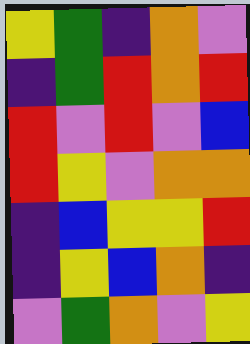[["yellow", "green", "indigo", "orange", "violet"], ["indigo", "green", "red", "orange", "red"], ["red", "violet", "red", "violet", "blue"], ["red", "yellow", "violet", "orange", "orange"], ["indigo", "blue", "yellow", "yellow", "red"], ["indigo", "yellow", "blue", "orange", "indigo"], ["violet", "green", "orange", "violet", "yellow"]]